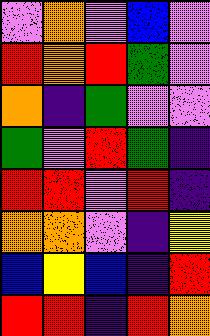[["violet", "orange", "violet", "blue", "violet"], ["red", "orange", "red", "green", "violet"], ["orange", "indigo", "green", "violet", "violet"], ["green", "violet", "red", "green", "indigo"], ["red", "red", "violet", "red", "indigo"], ["orange", "orange", "violet", "indigo", "yellow"], ["blue", "yellow", "blue", "indigo", "red"], ["red", "red", "indigo", "red", "orange"]]